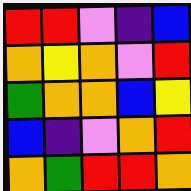[["red", "red", "violet", "indigo", "blue"], ["orange", "yellow", "orange", "violet", "red"], ["green", "orange", "orange", "blue", "yellow"], ["blue", "indigo", "violet", "orange", "red"], ["orange", "green", "red", "red", "orange"]]